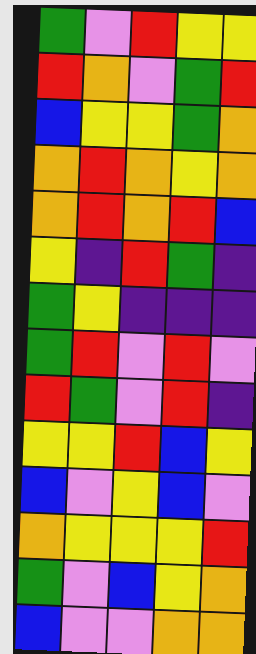[["green", "violet", "red", "yellow", "yellow"], ["red", "orange", "violet", "green", "red"], ["blue", "yellow", "yellow", "green", "orange"], ["orange", "red", "orange", "yellow", "orange"], ["orange", "red", "orange", "red", "blue"], ["yellow", "indigo", "red", "green", "indigo"], ["green", "yellow", "indigo", "indigo", "indigo"], ["green", "red", "violet", "red", "violet"], ["red", "green", "violet", "red", "indigo"], ["yellow", "yellow", "red", "blue", "yellow"], ["blue", "violet", "yellow", "blue", "violet"], ["orange", "yellow", "yellow", "yellow", "red"], ["green", "violet", "blue", "yellow", "orange"], ["blue", "violet", "violet", "orange", "orange"]]